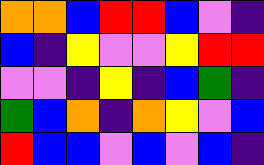[["orange", "orange", "blue", "red", "red", "blue", "violet", "indigo"], ["blue", "indigo", "yellow", "violet", "violet", "yellow", "red", "red"], ["violet", "violet", "indigo", "yellow", "indigo", "blue", "green", "indigo"], ["green", "blue", "orange", "indigo", "orange", "yellow", "violet", "blue"], ["red", "blue", "blue", "violet", "blue", "violet", "blue", "indigo"]]